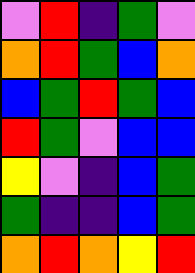[["violet", "red", "indigo", "green", "violet"], ["orange", "red", "green", "blue", "orange"], ["blue", "green", "red", "green", "blue"], ["red", "green", "violet", "blue", "blue"], ["yellow", "violet", "indigo", "blue", "green"], ["green", "indigo", "indigo", "blue", "green"], ["orange", "red", "orange", "yellow", "red"]]